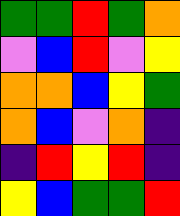[["green", "green", "red", "green", "orange"], ["violet", "blue", "red", "violet", "yellow"], ["orange", "orange", "blue", "yellow", "green"], ["orange", "blue", "violet", "orange", "indigo"], ["indigo", "red", "yellow", "red", "indigo"], ["yellow", "blue", "green", "green", "red"]]